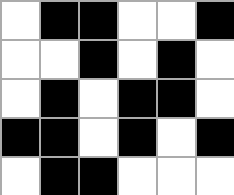[["white", "black", "black", "white", "white", "black"], ["white", "white", "black", "white", "black", "white"], ["white", "black", "white", "black", "black", "white"], ["black", "black", "white", "black", "white", "black"], ["white", "black", "black", "white", "white", "white"]]